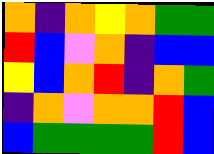[["orange", "indigo", "orange", "yellow", "orange", "green", "green"], ["red", "blue", "violet", "orange", "indigo", "blue", "blue"], ["yellow", "blue", "orange", "red", "indigo", "orange", "green"], ["indigo", "orange", "violet", "orange", "orange", "red", "blue"], ["blue", "green", "green", "green", "green", "red", "blue"]]